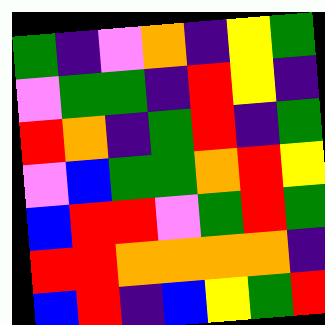[["green", "indigo", "violet", "orange", "indigo", "yellow", "green"], ["violet", "green", "green", "indigo", "red", "yellow", "indigo"], ["red", "orange", "indigo", "green", "red", "indigo", "green"], ["violet", "blue", "green", "green", "orange", "red", "yellow"], ["blue", "red", "red", "violet", "green", "red", "green"], ["red", "red", "orange", "orange", "orange", "orange", "indigo"], ["blue", "red", "indigo", "blue", "yellow", "green", "red"]]